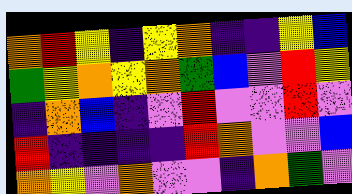[["orange", "red", "yellow", "indigo", "yellow", "orange", "indigo", "indigo", "yellow", "blue"], ["green", "yellow", "orange", "yellow", "orange", "green", "blue", "violet", "red", "yellow"], ["indigo", "orange", "blue", "indigo", "violet", "red", "violet", "violet", "red", "violet"], ["red", "indigo", "indigo", "indigo", "indigo", "red", "orange", "violet", "violet", "blue"], ["orange", "yellow", "violet", "orange", "violet", "violet", "indigo", "orange", "green", "violet"]]